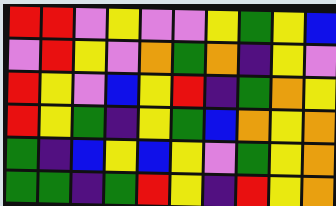[["red", "red", "violet", "yellow", "violet", "violet", "yellow", "green", "yellow", "blue"], ["violet", "red", "yellow", "violet", "orange", "green", "orange", "indigo", "yellow", "violet"], ["red", "yellow", "violet", "blue", "yellow", "red", "indigo", "green", "orange", "yellow"], ["red", "yellow", "green", "indigo", "yellow", "green", "blue", "orange", "yellow", "orange"], ["green", "indigo", "blue", "yellow", "blue", "yellow", "violet", "green", "yellow", "orange"], ["green", "green", "indigo", "green", "red", "yellow", "indigo", "red", "yellow", "orange"]]